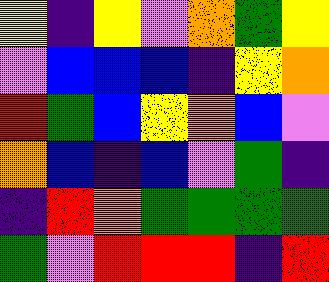[["yellow", "indigo", "yellow", "violet", "orange", "green", "yellow"], ["violet", "blue", "blue", "blue", "indigo", "yellow", "orange"], ["red", "green", "blue", "yellow", "orange", "blue", "violet"], ["orange", "blue", "indigo", "blue", "violet", "green", "indigo"], ["indigo", "red", "orange", "green", "green", "green", "green"], ["green", "violet", "red", "red", "red", "indigo", "red"]]